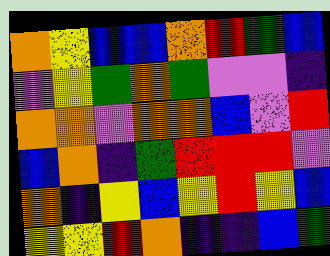[["orange", "yellow", "blue", "blue", "orange", "red", "green", "blue"], ["violet", "yellow", "green", "orange", "green", "violet", "violet", "indigo"], ["orange", "orange", "violet", "orange", "orange", "blue", "violet", "red"], ["blue", "orange", "indigo", "green", "red", "red", "red", "violet"], ["orange", "indigo", "yellow", "blue", "yellow", "red", "yellow", "blue"], ["yellow", "yellow", "red", "orange", "indigo", "indigo", "blue", "green"]]